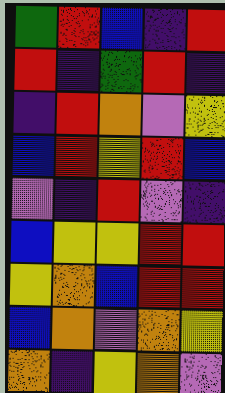[["green", "red", "blue", "indigo", "red"], ["red", "indigo", "green", "red", "indigo"], ["indigo", "red", "orange", "violet", "yellow"], ["blue", "red", "yellow", "red", "blue"], ["violet", "indigo", "red", "violet", "indigo"], ["blue", "yellow", "yellow", "red", "red"], ["yellow", "orange", "blue", "red", "red"], ["blue", "orange", "violet", "orange", "yellow"], ["orange", "indigo", "yellow", "orange", "violet"]]